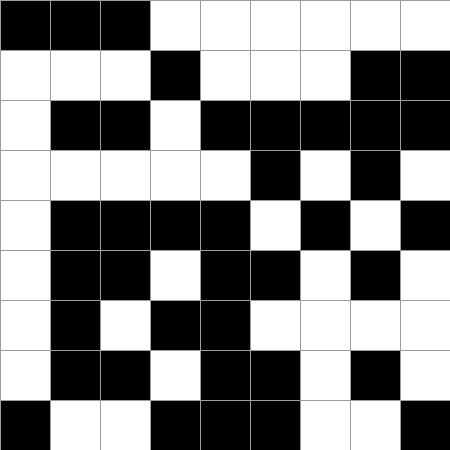[["black", "black", "black", "white", "white", "white", "white", "white", "white"], ["white", "white", "white", "black", "white", "white", "white", "black", "black"], ["white", "black", "black", "white", "black", "black", "black", "black", "black"], ["white", "white", "white", "white", "white", "black", "white", "black", "white"], ["white", "black", "black", "black", "black", "white", "black", "white", "black"], ["white", "black", "black", "white", "black", "black", "white", "black", "white"], ["white", "black", "white", "black", "black", "white", "white", "white", "white"], ["white", "black", "black", "white", "black", "black", "white", "black", "white"], ["black", "white", "white", "black", "black", "black", "white", "white", "black"]]